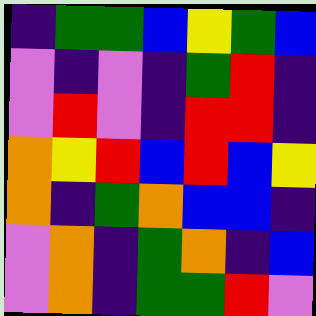[["indigo", "green", "green", "blue", "yellow", "green", "blue"], ["violet", "indigo", "violet", "indigo", "green", "red", "indigo"], ["violet", "red", "violet", "indigo", "red", "red", "indigo"], ["orange", "yellow", "red", "blue", "red", "blue", "yellow"], ["orange", "indigo", "green", "orange", "blue", "blue", "indigo"], ["violet", "orange", "indigo", "green", "orange", "indigo", "blue"], ["violet", "orange", "indigo", "green", "green", "red", "violet"]]